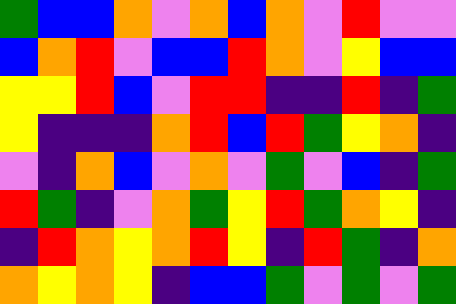[["green", "blue", "blue", "orange", "violet", "orange", "blue", "orange", "violet", "red", "violet", "violet"], ["blue", "orange", "red", "violet", "blue", "blue", "red", "orange", "violet", "yellow", "blue", "blue"], ["yellow", "yellow", "red", "blue", "violet", "red", "red", "indigo", "indigo", "red", "indigo", "green"], ["yellow", "indigo", "indigo", "indigo", "orange", "red", "blue", "red", "green", "yellow", "orange", "indigo"], ["violet", "indigo", "orange", "blue", "violet", "orange", "violet", "green", "violet", "blue", "indigo", "green"], ["red", "green", "indigo", "violet", "orange", "green", "yellow", "red", "green", "orange", "yellow", "indigo"], ["indigo", "red", "orange", "yellow", "orange", "red", "yellow", "indigo", "red", "green", "indigo", "orange"], ["orange", "yellow", "orange", "yellow", "indigo", "blue", "blue", "green", "violet", "green", "violet", "green"]]